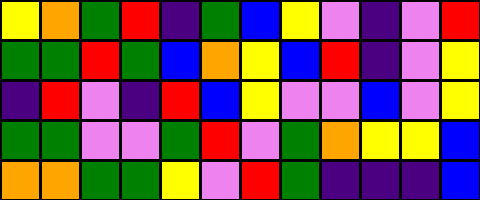[["yellow", "orange", "green", "red", "indigo", "green", "blue", "yellow", "violet", "indigo", "violet", "red"], ["green", "green", "red", "green", "blue", "orange", "yellow", "blue", "red", "indigo", "violet", "yellow"], ["indigo", "red", "violet", "indigo", "red", "blue", "yellow", "violet", "violet", "blue", "violet", "yellow"], ["green", "green", "violet", "violet", "green", "red", "violet", "green", "orange", "yellow", "yellow", "blue"], ["orange", "orange", "green", "green", "yellow", "violet", "red", "green", "indigo", "indigo", "indigo", "blue"]]